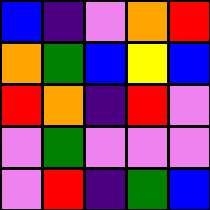[["blue", "indigo", "violet", "orange", "red"], ["orange", "green", "blue", "yellow", "blue"], ["red", "orange", "indigo", "red", "violet"], ["violet", "green", "violet", "violet", "violet"], ["violet", "red", "indigo", "green", "blue"]]